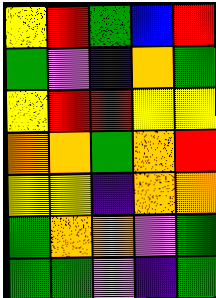[["yellow", "red", "green", "blue", "red"], ["green", "violet", "indigo", "orange", "green"], ["yellow", "red", "red", "yellow", "yellow"], ["orange", "orange", "green", "orange", "red"], ["yellow", "yellow", "indigo", "orange", "orange"], ["green", "orange", "orange", "violet", "green"], ["green", "green", "violet", "indigo", "green"]]